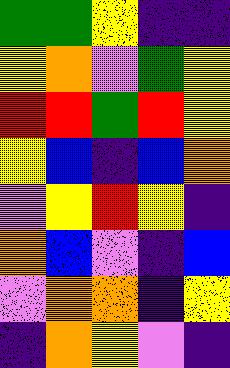[["green", "green", "yellow", "indigo", "indigo"], ["yellow", "orange", "violet", "green", "yellow"], ["red", "red", "green", "red", "yellow"], ["yellow", "blue", "indigo", "blue", "orange"], ["violet", "yellow", "red", "yellow", "indigo"], ["orange", "blue", "violet", "indigo", "blue"], ["violet", "orange", "orange", "indigo", "yellow"], ["indigo", "orange", "yellow", "violet", "indigo"]]